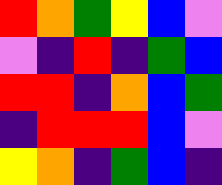[["red", "orange", "green", "yellow", "blue", "violet"], ["violet", "indigo", "red", "indigo", "green", "blue"], ["red", "red", "indigo", "orange", "blue", "green"], ["indigo", "red", "red", "red", "blue", "violet"], ["yellow", "orange", "indigo", "green", "blue", "indigo"]]